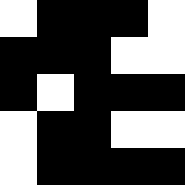[["white", "black", "black", "black", "white"], ["black", "black", "black", "white", "white"], ["black", "white", "black", "black", "black"], ["white", "black", "black", "white", "white"], ["white", "black", "black", "black", "black"]]